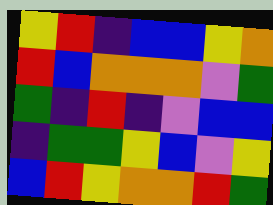[["yellow", "red", "indigo", "blue", "blue", "yellow", "orange"], ["red", "blue", "orange", "orange", "orange", "violet", "green"], ["green", "indigo", "red", "indigo", "violet", "blue", "blue"], ["indigo", "green", "green", "yellow", "blue", "violet", "yellow"], ["blue", "red", "yellow", "orange", "orange", "red", "green"]]